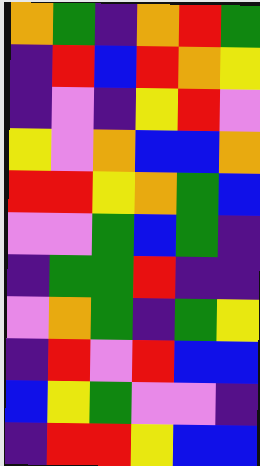[["orange", "green", "indigo", "orange", "red", "green"], ["indigo", "red", "blue", "red", "orange", "yellow"], ["indigo", "violet", "indigo", "yellow", "red", "violet"], ["yellow", "violet", "orange", "blue", "blue", "orange"], ["red", "red", "yellow", "orange", "green", "blue"], ["violet", "violet", "green", "blue", "green", "indigo"], ["indigo", "green", "green", "red", "indigo", "indigo"], ["violet", "orange", "green", "indigo", "green", "yellow"], ["indigo", "red", "violet", "red", "blue", "blue"], ["blue", "yellow", "green", "violet", "violet", "indigo"], ["indigo", "red", "red", "yellow", "blue", "blue"]]